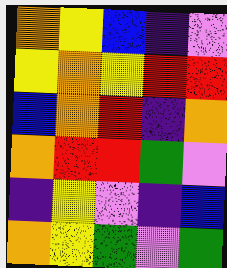[["orange", "yellow", "blue", "indigo", "violet"], ["yellow", "orange", "yellow", "red", "red"], ["blue", "orange", "red", "indigo", "orange"], ["orange", "red", "red", "green", "violet"], ["indigo", "yellow", "violet", "indigo", "blue"], ["orange", "yellow", "green", "violet", "green"]]